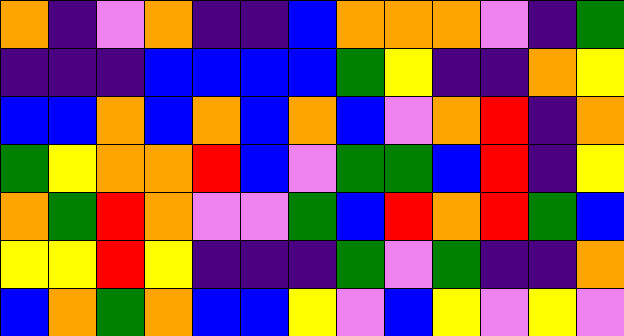[["orange", "indigo", "violet", "orange", "indigo", "indigo", "blue", "orange", "orange", "orange", "violet", "indigo", "green"], ["indigo", "indigo", "indigo", "blue", "blue", "blue", "blue", "green", "yellow", "indigo", "indigo", "orange", "yellow"], ["blue", "blue", "orange", "blue", "orange", "blue", "orange", "blue", "violet", "orange", "red", "indigo", "orange"], ["green", "yellow", "orange", "orange", "red", "blue", "violet", "green", "green", "blue", "red", "indigo", "yellow"], ["orange", "green", "red", "orange", "violet", "violet", "green", "blue", "red", "orange", "red", "green", "blue"], ["yellow", "yellow", "red", "yellow", "indigo", "indigo", "indigo", "green", "violet", "green", "indigo", "indigo", "orange"], ["blue", "orange", "green", "orange", "blue", "blue", "yellow", "violet", "blue", "yellow", "violet", "yellow", "violet"]]